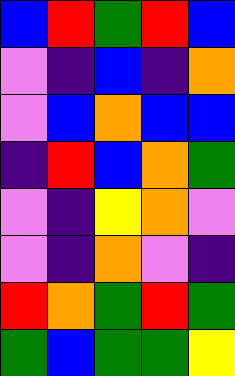[["blue", "red", "green", "red", "blue"], ["violet", "indigo", "blue", "indigo", "orange"], ["violet", "blue", "orange", "blue", "blue"], ["indigo", "red", "blue", "orange", "green"], ["violet", "indigo", "yellow", "orange", "violet"], ["violet", "indigo", "orange", "violet", "indigo"], ["red", "orange", "green", "red", "green"], ["green", "blue", "green", "green", "yellow"]]